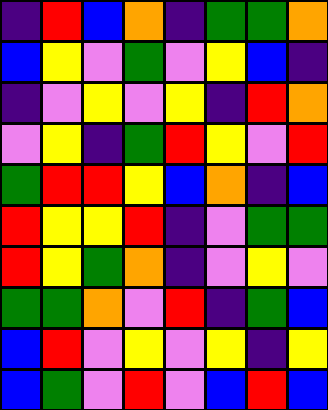[["indigo", "red", "blue", "orange", "indigo", "green", "green", "orange"], ["blue", "yellow", "violet", "green", "violet", "yellow", "blue", "indigo"], ["indigo", "violet", "yellow", "violet", "yellow", "indigo", "red", "orange"], ["violet", "yellow", "indigo", "green", "red", "yellow", "violet", "red"], ["green", "red", "red", "yellow", "blue", "orange", "indigo", "blue"], ["red", "yellow", "yellow", "red", "indigo", "violet", "green", "green"], ["red", "yellow", "green", "orange", "indigo", "violet", "yellow", "violet"], ["green", "green", "orange", "violet", "red", "indigo", "green", "blue"], ["blue", "red", "violet", "yellow", "violet", "yellow", "indigo", "yellow"], ["blue", "green", "violet", "red", "violet", "blue", "red", "blue"]]